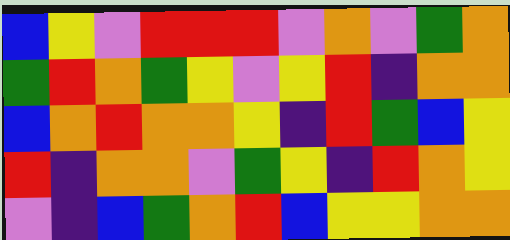[["blue", "yellow", "violet", "red", "red", "red", "violet", "orange", "violet", "green", "orange"], ["green", "red", "orange", "green", "yellow", "violet", "yellow", "red", "indigo", "orange", "orange"], ["blue", "orange", "red", "orange", "orange", "yellow", "indigo", "red", "green", "blue", "yellow"], ["red", "indigo", "orange", "orange", "violet", "green", "yellow", "indigo", "red", "orange", "yellow"], ["violet", "indigo", "blue", "green", "orange", "red", "blue", "yellow", "yellow", "orange", "orange"]]